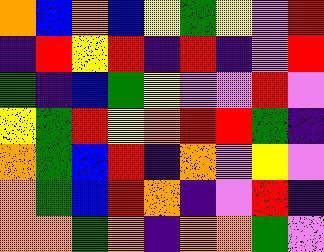[["orange", "blue", "orange", "blue", "yellow", "green", "yellow", "violet", "red"], ["indigo", "red", "yellow", "red", "indigo", "red", "indigo", "violet", "red"], ["green", "indigo", "blue", "green", "yellow", "violet", "violet", "red", "violet"], ["yellow", "green", "red", "yellow", "orange", "red", "red", "green", "indigo"], ["orange", "green", "blue", "red", "indigo", "orange", "violet", "yellow", "violet"], ["orange", "green", "blue", "red", "orange", "indigo", "violet", "red", "indigo"], ["orange", "orange", "green", "orange", "indigo", "orange", "orange", "green", "violet"]]